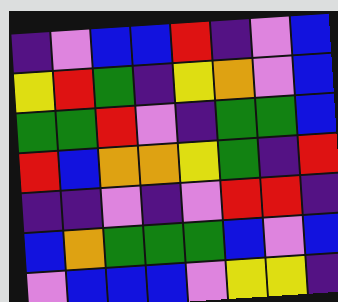[["indigo", "violet", "blue", "blue", "red", "indigo", "violet", "blue"], ["yellow", "red", "green", "indigo", "yellow", "orange", "violet", "blue"], ["green", "green", "red", "violet", "indigo", "green", "green", "blue"], ["red", "blue", "orange", "orange", "yellow", "green", "indigo", "red"], ["indigo", "indigo", "violet", "indigo", "violet", "red", "red", "indigo"], ["blue", "orange", "green", "green", "green", "blue", "violet", "blue"], ["violet", "blue", "blue", "blue", "violet", "yellow", "yellow", "indigo"]]